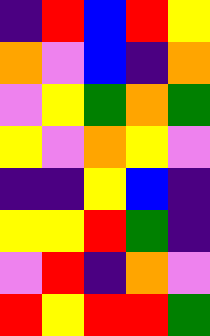[["indigo", "red", "blue", "red", "yellow"], ["orange", "violet", "blue", "indigo", "orange"], ["violet", "yellow", "green", "orange", "green"], ["yellow", "violet", "orange", "yellow", "violet"], ["indigo", "indigo", "yellow", "blue", "indigo"], ["yellow", "yellow", "red", "green", "indigo"], ["violet", "red", "indigo", "orange", "violet"], ["red", "yellow", "red", "red", "green"]]